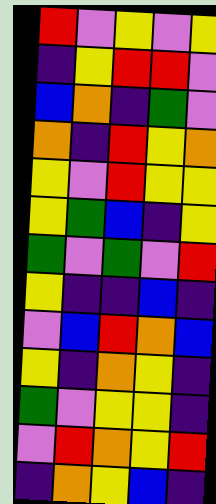[["red", "violet", "yellow", "violet", "yellow"], ["indigo", "yellow", "red", "red", "violet"], ["blue", "orange", "indigo", "green", "violet"], ["orange", "indigo", "red", "yellow", "orange"], ["yellow", "violet", "red", "yellow", "yellow"], ["yellow", "green", "blue", "indigo", "yellow"], ["green", "violet", "green", "violet", "red"], ["yellow", "indigo", "indigo", "blue", "indigo"], ["violet", "blue", "red", "orange", "blue"], ["yellow", "indigo", "orange", "yellow", "indigo"], ["green", "violet", "yellow", "yellow", "indigo"], ["violet", "red", "orange", "yellow", "red"], ["indigo", "orange", "yellow", "blue", "indigo"]]